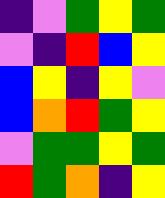[["indigo", "violet", "green", "yellow", "green"], ["violet", "indigo", "red", "blue", "yellow"], ["blue", "yellow", "indigo", "yellow", "violet"], ["blue", "orange", "red", "green", "yellow"], ["violet", "green", "green", "yellow", "green"], ["red", "green", "orange", "indigo", "yellow"]]